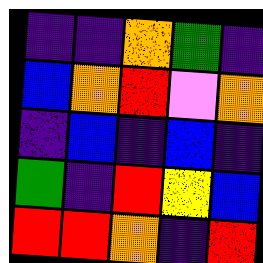[["indigo", "indigo", "orange", "green", "indigo"], ["blue", "orange", "red", "violet", "orange"], ["indigo", "blue", "indigo", "blue", "indigo"], ["green", "indigo", "red", "yellow", "blue"], ["red", "red", "orange", "indigo", "red"]]